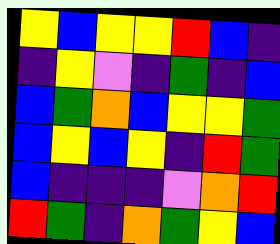[["yellow", "blue", "yellow", "yellow", "red", "blue", "indigo"], ["indigo", "yellow", "violet", "indigo", "green", "indigo", "blue"], ["blue", "green", "orange", "blue", "yellow", "yellow", "green"], ["blue", "yellow", "blue", "yellow", "indigo", "red", "green"], ["blue", "indigo", "indigo", "indigo", "violet", "orange", "red"], ["red", "green", "indigo", "orange", "green", "yellow", "blue"]]